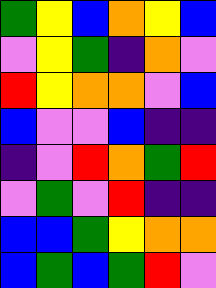[["green", "yellow", "blue", "orange", "yellow", "blue"], ["violet", "yellow", "green", "indigo", "orange", "violet"], ["red", "yellow", "orange", "orange", "violet", "blue"], ["blue", "violet", "violet", "blue", "indigo", "indigo"], ["indigo", "violet", "red", "orange", "green", "red"], ["violet", "green", "violet", "red", "indigo", "indigo"], ["blue", "blue", "green", "yellow", "orange", "orange"], ["blue", "green", "blue", "green", "red", "violet"]]